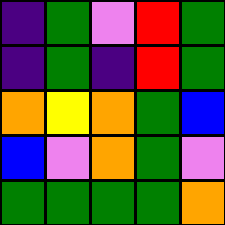[["indigo", "green", "violet", "red", "green"], ["indigo", "green", "indigo", "red", "green"], ["orange", "yellow", "orange", "green", "blue"], ["blue", "violet", "orange", "green", "violet"], ["green", "green", "green", "green", "orange"]]